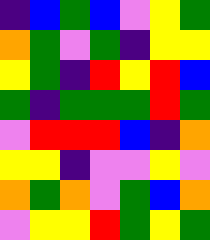[["indigo", "blue", "green", "blue", "violet", "yellow", "green"], ["orange", "green", "violet", "green", "indigo", "yellow", "yellow"], ["yellow", "green", "indigo", "red", "yellow", "red", "blue"], ["green", "indigo", "green", "green", "green", "red", "green"], ["violet", "red", "red", "red", "blue", "indigo", "orange"], ["yellow", "yellow", "indigo", "violet", "violet", "yellow", "violet"], ["orange", "green", "orange", "violet", "green", "blue", "orange"], ["violet", "yellow", "yellow", "red", "green", "yellow", "green"]]